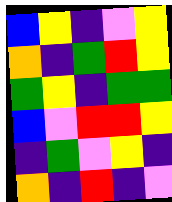[["blue", "yellow", "indigo", "violet", "yellow"], ["orange", "indigo", "green", "red", "yellow"], ["green", "yellow", "indigo", "green", "green"], ["blue", "violet", "red", "red", "yellow"], ["indigo", "green", "violet", "yellow", "indigo"], ["orange", "indigo", "red", "indigo", "violet"]]